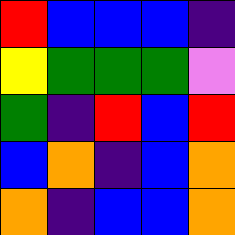[["red", "blue", "blue", "blue", "indigo"], ["yellow", "green", "green", "green", "violet"], ["green", "indigo", "red", "blue", "red"], ["blue", "orange", "indigo", "blue", "orange"], ["orange", "indigo", "blue", "blue", "orange"]]